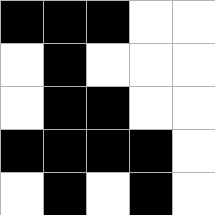[["black", "black", "black", "white", "white"], ["white", "black", "white", "white", "white"], ["white", "black", "black", "white", "white"], ["black", "black", "black", "black", "white"], ["white", "black", "white", "black", "white"]]